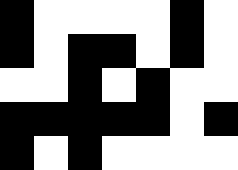[["black", "white", "white", "white", "white", "black", "white"], ["black", "white", "black", "black", "white", "black", "white"], ["white", "white", "black", "white", "black", "white", "white"], ["black", "black", "black", "black", "black", "white", "black"], ["black", "white", "black", "white", "white", "white", "white"]]